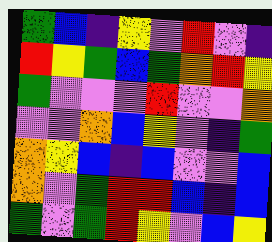[["green", "blue", "indigo", "yellow", "violet", "red", "violet", "indigo"], ["red", "yellow", "green", "blue", "green", "orange", "red", "yellow"], ["green", "violet", "violet", "violet", "red", "violet", "violet", "orange"], ["violet", "violet", "orange", "blue", "yellow", "violet", "indigo", "green"], ["orange", "yellow", "blue", "indigo", "blue", "violet", "violet", "blue"], ["orange", "violet", "green", "red", "red", "blue", "indigo", "blue"], ["green", "violet", "green", "red", "yellow", "violet", "blue", "yellow"]]